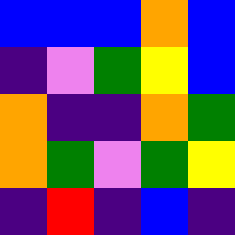[["blue", "blue", "blue", "orange", "blue"], ["indigo", "violet", "green", "yellow", "blue"], ["orange", "indigo", "indigo", "orange", "green"], ["orange", "green", "violet", "green", "yellow"], ["indigo", "red", "indigo", "blue", "indigo"]]